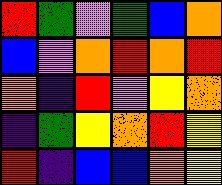[["red", "green", "violet", "green", "blue", "orange"], ["blue", "violet", "orange", "red", "orange", "red"], ["orange", "indigo", "red", "violet", "yellow", "orange"], ["indigo", "green", "yellow", "orange", "red", "yellow"], ["red", "indigo", "blue", "blue", "orange", "yellow"]]